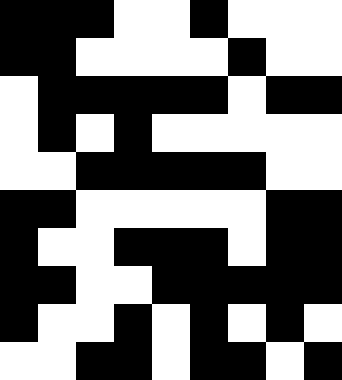[["black", "black", "black", "white", "white", "black", "white", "white", "white"], ["black", "black", "white", "white", "white", "white", "black", "white", "white"], ["white", "black", "black", "black", "black", "black", "white", "black", "black"], ["white", "black", "white", "black", "white", "white", "white", "white", "white"], ["white", "white", "black", "black", "black", "black", "black", "white", "white"], ["black", "black", "white", "white", "white", "white", "white", "black", "black"], ["black", "white", "white", "black", "black", "black", "white", "black", "black"], ["black", "black", "white", "white", "black", "black", "black", "black", "black"], ["black", "white", "white", "black", "white", "black", "white", "black", "white"], ["white", "white", "black", "black", "white", "black", "black", "white", "black"]]